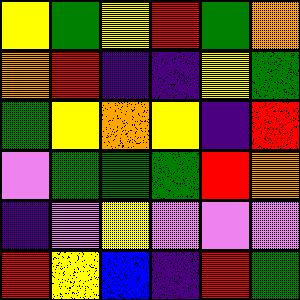[["yellow", "green", "yellow", "red", "green", "orange"], ["orange", "red", "indigo", "indigo", "yellow", "green"], ["green", "yellow", "orange", "yellow", "indigo", "red"], ["violet", "green", "green", "green", "red", "orange"], ["indigo", "violet", "yellow", "violet", "violet", "violet"], ["red", "yellow", "blue", "indigo", "red", "green"]]